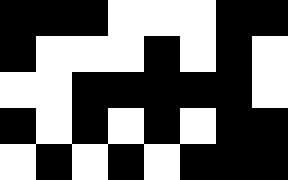[["black", "black", "black", "white", "white", "white", "black", "black"], ["black", "white", "white", "white", "black", "white", "black", "white"], ["white", "white", "black", "black", "black", "black", "black", "white"], ["black", "white", "black", "white", "black", "white", "black", "black"], ["white", "black", "white", "black", "white", "black", "black", "black"]]